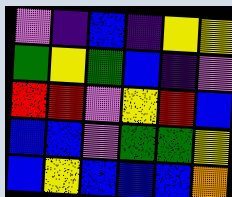[["violet", "indigo", "blue", "indigo", "yellow", "yellow"], ["green", "yellow", "green", "blue", "indigo", "violet"], ["red", "red", "violet", "yellow", "red", "blue"], ["blue", "blue", "violet", "green", "green", "yellow"], ["blue", "yellow", "blue", "blue", "blue", "orange"]]